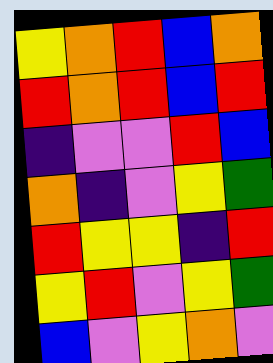[["yellow", "orange", "red", "blue", "orange"], ["red", "orange", "red", "blue", "red"], ["indigo", "violet", "violet", "red", "blue"], ["orange", "indigo", "violet", "yellow", "green"], ["red", "yellow", "yellow", "indigo", "red"], ["yellow", "red", "violet", "yellow", "green"], ["blue", "violet", "yellow", "orange", "violet"]]